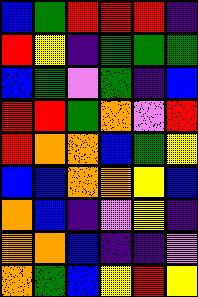[["blue", "green", "red", "red", "red", "indigo"], ["red", "yellow", "indigo", "green", "green", "green"], ["blue", "green", "violet", "green", "indigo", "blue"], ["red", "red", "green", "orange", "violet", "red"], ["red", "orange", "orange", "blue", "green", "yellow"], ["blue", "blue", "orange", "orange", "yellow", "blue"], ["orange", "blue", "indigo", "violet", "yellow", "indigo"], ["orange", "orange", "blue", "indigo", "indigo", "violet"], ["orange", "green", "blue", "yellow", "red", "yellow"]]